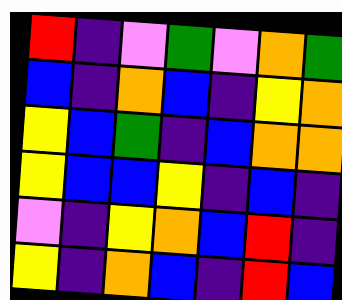[["red", "indigo", "violet", "green", "violet", "orange", "green"], ["blue", "indigo", "orange", "blue", "indigo", "yellow", "orange"], ["yellow", "blue", "green", "indigo", "blue", "orange", "orange"], ["yellow", "blue", "blue", "yellow", "indigo", "blue", "indigo"], ["violet", "indigo", "yellow", "orange", "blue", "red", "indigo"], ["yellow", "indigo", "orange", "blue", "indigo", "red", "blue"]]